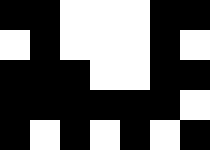[["black", "black", "white", "white", "white", "black", "black"], ["white", "black", "white", "white", "white", "black", "white"], ["black", "black", "black", "white", "white", "black", "black"], ["black", "black", "black", "black", "black", "black", "white"], ["black", "white", "black", "white", "black", "white", "black"]]